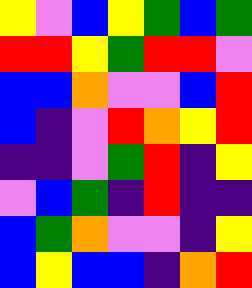[["yellow", "violet", "blue", "yellow", "green", "blue", "green"], ["red", "red", "yellow", "green", "red", "red", "violet"], ["blue", "blue", "orange", "violet", "violet", "blue", "red"], ["blue", "indigo", "violet", "red", "orange", "yellow", "red"], ["indigo", "indigo", "violet", "green", "red", "indigo", "yellow"], ["violet", "blue", "green", "indigo", "red", "indigo", "indigo"], ["blue", "green", "orange", "violet", "violet", "indigo", "yellow"], ["blue", "yellow", "blue", "blue", "indigo", "orange", "red"]]